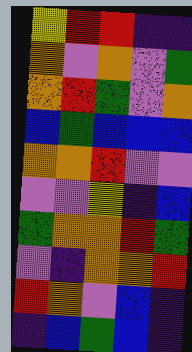[["yellow", "red", "red", "indigo", "indigo"], ["orange", "violet", "orange", "violet", "green"], ["orange", "red", "green", "violet", "orange"], ["blue", "green", "blue", "blue", "blue"], ["orange", "orange", "red", "violet", "violet"], ["violet", "violet", "yellow", "indigo", "blue"], ["green", "orange", "orange", "red", "green"], ["violet", "indigo", "orange", "orange", "red"], ["red", "orange", "violet", "blue", "indigo"], ["indigo", "blue", "green", "blue", "indigo"]]